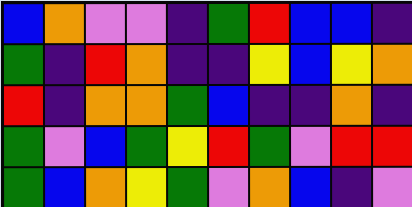[["blue", "orange", "violet", "violet", "indigo", "green", "red", "blue", "blue", "indigo"], ["green", "indigo", "red", "orange", "indigo", "indigo", "yellow", "blue", "yellow", "orange"], ["red", "indigo", "orange", "orange", "green", "blue", "indigo", "indigo", "orange", "indigo"], ["green", "violet", "blue", "green", "yellow", "red", "green", "violet", "red", "red"], ["green", "blue", "orange", "yellow", "green", "violet", "orange", "blue", "indigo", "violet"]]